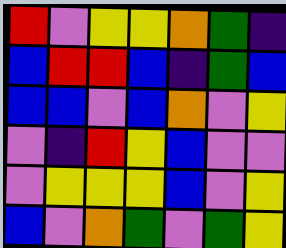[["red", "violet", "yellow", "yellow", "orange", "green", "indigo"], ["blue", "red", "red", "blue", "indigo", "green", "blue"], ["blue", "blue", "violet", "blue", "orange", "violet", "yellow"], ["violet", "indigo", "red", "yellow", "blue", "violet", "violet"], ["violet", "yellow", "yellow", "yellow", "blue", "violet", "yellow"], ["blue", "violet", "orange", "green", "violet", "green", "yellow"]]